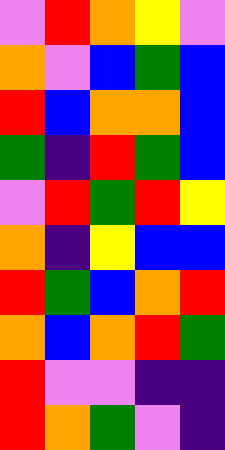[["violet", "red", "orange", "yellow", "violet"], ["orange", "violet", "blue", "green", "blue"], ["red", "blue", "orange", "orange", "blue"], ["green", "indigo", "red", "green", "blue"], ["violet", "red", "green", "red", "yellow"], ["orange", "indigo", "yellow", "blue", "blue"], ["red", "green", "blue", "orange", "red"], ["orange", "blue", "orange", "red", "green"], ["red", "violet", "violet", "indigo", "indigo"], ["red", "orange", "green", "violet", "indigo"]]